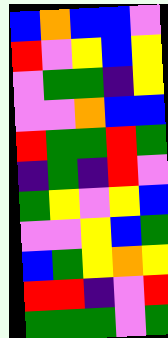[["blue", "orange", "blue", "blue", "violet"], ["red", "violet", "yellow", "blue", "yellow"], ["violet", "green", "green", "indigo", "yellow"], ["violet", "violet", "orange", "blue", "blue"], ["red", "green", "green", "red", "green"], ["indigo", "green", "indigo", "red", "violet"], ["green", "yellow", "violet", "yellow", "blue"], ["violet", "violet", "yellow", "blue", "green"], ["blue", "green", "yellow", "orange", "yellow"], ["red", "red", "indigo", "violet", "red"], ["green", "green", "green", "violet", "green"]]